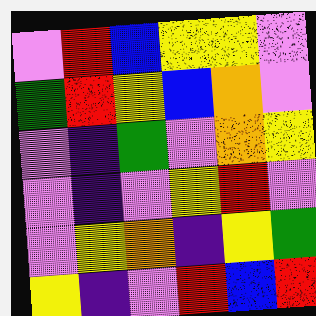[["violet", "red", "blue", "yellow", "yellow", "violet"], ["green", "red", "yellow", "blue", "orange", "violet"], ["violet", "indigo", "green", "violet", "orange", "yellow"], ["violet", "indigo", "violet", "yellow", "red", "violet"], ["violet", "yellow", "orange", "indigo", "yellow", "green"], ["yellow", "indigo", "violet", "red", "blue", "red"]]